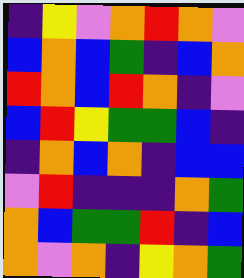[["indigo", "yellow", "violet", "orange", "red", "orange", "violet"], ["blue", "orange", "blue", "green", "indigo", "blue", "orange"], ["red", "orange", "blue", "red", "orange", "indigo", "violet"], ["blue", "red", "yellow", "green", "green", "blue", "indigo"], ["indigo", "orange", "blue", "orange", "indigo", "blue", "blue"], ["violet", "red", "indigo", "indigo", "indigo", "orange", "green"], ["orange", "blue", "green", "green", "red", "indigo", "blue"], ["orange", "violet", "orange", "indigo", "yellow", "orange", "green"]]